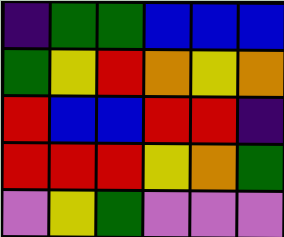[["indigo", "green", "green", "blue", "blue", "blue"], ["green", "yellow", "red", "orange", "yellow", "orange"], ["red", "blue", "blue", "red", "red", "indigo"], ["red", "red", "red", "yellow", "orange", "green"], ["violet", "yellow", "green", "violet", "violet", "violet"]]